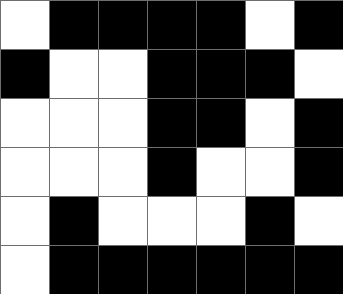[["white", "black", "black", "black", "black", "white", "black"], ["black", "white", "white", "black", "black", "black", "white"], ["white", "white", "white", "black", "black", "white", "black"], ["white", "white", "white", "black", "white", "white", "black"], ["white", "black", "white", "white", "white", "black", "white"], ["white", "black", "black", "black", "black", "black", "black"]]